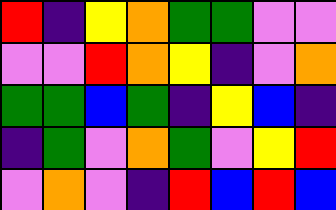[["red", "indigo", "yellow", "orange", "green", "green", "violet", "violet"], ["violet", "violet", "red", "orange", "yellow", "indigo", "violet", "orange"], ["green", "green", "blue", "green", "indigo", "yellow", "blue", "indigo"], ["indigo", "green", "violet", "orange", "green", "violet", "yellow", "red"], ["violet", "orange", "violet", "indigo", "red", "blue", "red", "blue"]]